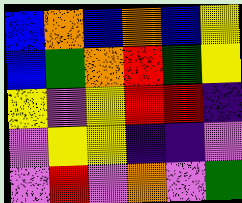[["blue", "orange", "blue", "orange", "blue", "yellow"], ["blue", "green", "orange", "red", "green", "yellow"], ["yellow", "violet", "yellow", "red", "red", "indigo"], ["violet", "yellow", "yellow", "indigo", "indigo", "violet"], ["violet", "red", "violet", "orange", "violet", "green"]]